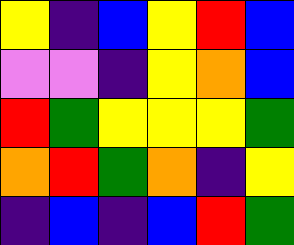[["yellow", "indigo", "blue", "yellow", "red", "blue"], ["violet", "violet", "indigo", "yellow", "orange", "blue"], ["red", "green", "yellow", "yellow", "yellow", "green"], ["orange", "red", "green", "orange", "indigo", "yellow"], ["indigo", "blue", "indigo", "blue", "red", "green"]]